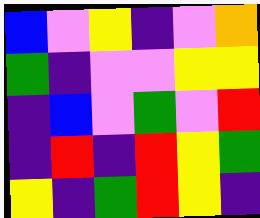[["blue", "violet", "yellow", "indigo", "violet", "orange"], ["green", "indigo", "violet", "violet", "yellow", "yellow"], ["indigo", "blue", "violet", "green", "violet", "red"], ["indigo", "red", "indigo", "red", "yellow", "green"], ["yellow", "indigo", "green", "red", "yellow", "indigo"]]